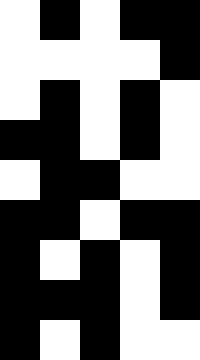[["white", "black", "white", "black", "black"], ["white", "white", "white", "white", "black"], ["white", "black", "white", "black", "white"], ["black", "black", "white", "black", "white"], ["white", "black", "black", "white", "white"], ["black", "black", "white", "black", "black"], ["black", "white", "black", "white", "black"], ["black", "black", "black", "white", "black"], ["black", "white", "black", "white", "white"]]